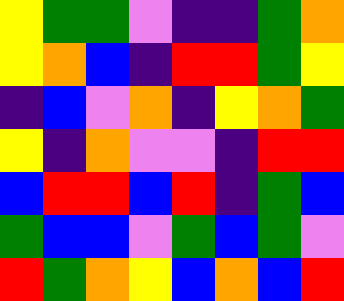[["yellow", "green", "green", "violet", "indigo", "indigo", "green", "orange"], ["yellow", "orange", "blue", "indigo", "red", "red", "green", "yellow"], ["indigo", "blue", "violet", "orange", "indigo", "yellow", "orange", "green"], ["yellow", "indigo", "orange", "violet", "violet", "indigo", "red", "red"], ["blue", "red", "red", "blue", "red", "indigo", "green", "blue"], ["green", "blue", "blue", "violet", "green", "blue", "green", "violet"], ["red", "green", "orange", "yellow", "blue", "orange", "blue", "red"]]